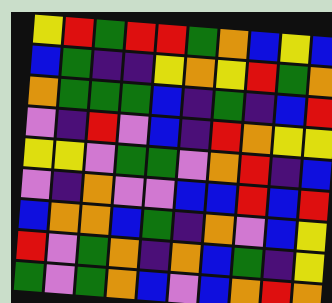[["yellow", "red", "green", "red", "red", "green", "orange", "blue", "yellow", "blue"], ["blue", "green", "indigo", "indigo", "yellow", "orange", "yellow", "red", "green", "orange"], ["orange", "green", "green", "green", "blue", "indigo", "green", "indigo", "blue", "red"], ["violet", "indigo", "red", "violet", "blue", "indigo", "red", "orange", "yellow", "yellow"], ["yellow", "yellow", "violet", "green", "green", "violet", "orange", "red", "indigo", "blue"], ["violet", "indigo", "orange", "violet", "violet", "blue", "blue", "red", "blue", "red"], ["blue", "orange", "orange", "blue", "green", "indigo", "orange", "violet", "blue", "yellow"], ["red", "violet", "green", "orange", "indigo", "orange", "blue", "green", "indigo", "yellow"], ["green", "violet", "green", "orange", "blue", "violet", "blue", "orange", "red", "orange"]]